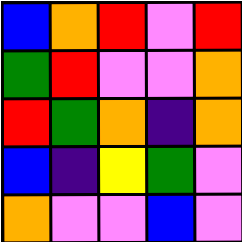[["blue", "orange", "red", "violet", "red"], ["green", "red", "violet", "violet", "orange"], ["red", "green", "orange", "indigo", "orange"], ["blue", "indigo", "yellow", "green", "violet"], ["orange", "violet", "violet", "blue", "violet"]]